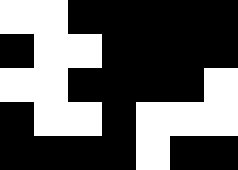[["white", "white", "black", "black", "black", "black", "black"], ["black", "white", "white", "black", "black", "black", "black"], ["white", "white", "black", "black", "black", "black", "white"], ["black", "white", "white", "black", "white", "white", "white"], ["black", "black", "black", "black", "white", "black", "black"]]